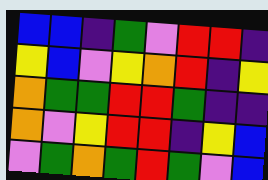[["blue", "blue", "indigo", "green", "violet", "red", "red", "indigo"], ["yellow", "blue", "violet", "yellow", "orange", "red", "indigo", "yellow"], ["orange", "green", "green", "red", "red", "green", "indigo", "indigo"], ["orange", "violet", "yellow", "red", "red", "indigo", "yellow", "blue"], ["violet", "green", "orange", "green", "red", "green", "violet", "blue"]]